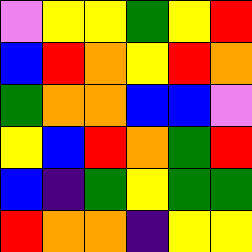[["violet", "yellow", "yellow", "green", "yellow", "red"], ["blue", "red", "orange", "yellow", "red", "orange"], ["green", "orange", "orange", "blue", "blue", "violet"], ["yellow", "blue", "red", "orange", "green", "red"], ["blue", "indigo", "green", "yellow", "green", "green"], ["red", "orange", "orange", "indigo", "yellow", "yellow"]]